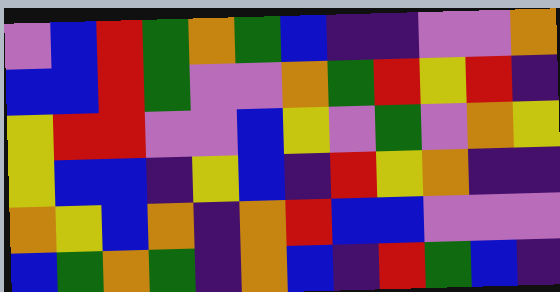[["violet", "blue", "red", "green", "orange", "green", "blue", "indigo", "indigo", "violet", "violet", "orange"], ["blue", "blue", "red", "green", "violet", "violet", "orange", "green", "red", "yellow", "red", "indigo"], ["yellow", "red", "red", "violet", "violet", "blue", "yellow", "violet", "green", "violet", "orange", "yellow"], ["yellow", "blue", "blue", "indigo", "yellow", "blue", "indigo", "red", "yellow", "orange", "indigo", "indigo"], ["orange", "yellow", "blue", "orange", "indigo", "orange", "red", "blue", "blue", "violet", "violet", "violet"], ["blue", "green", "orange", "green", "indigo", "orange", "blue", "indigo", "red", "green", "blue", "indigo"]]